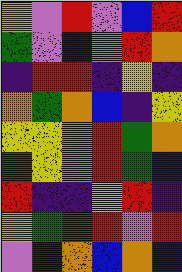[["yellow", "violet", "red", "violet", "blue", "red"], ["green", "violet", "blue", "violet", "red", "orange"], ["indigo", "red", "red", "indigo", "yellow", "indigo"], ["orange", "green", "orange", "blue", "indigo", "yellow"], ["yellow", "yellow", "orange", "red", "green", "orange"], ["green", "yellow", "violet", "red", "green", "indigo"], ["red", "indigo", "indigo", "yellow", "red", "indigo"], ["yellow", "green", "green", "red", "violet", "red"], ["violet", "indigo", "orange", "blue", "orange", "blue"]]